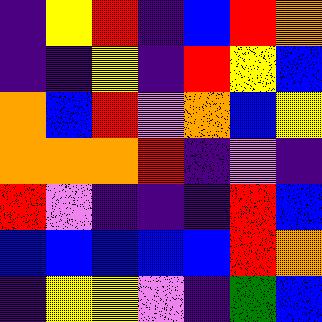[["indigo", "yellow", "red", "indigo", "blue", "red", "orange"], ["indigo", "indigo", "yellow", "indigo", "red", "yellow", "blue"], ["orange", "blue", "red", "violet", "orange", "blue", "yellow"], ["orange", "orange", "orange", "red", "indigo", "violet", "indigo"], ["red", "violet", "indigo", "indigo", "indigo", "red", "blue"], ["blue", "blue", "blue", "blue", "blue", "red", "orange"], ["indigo", "yellow", "yellow", "violet", "indigo", "green", "blue"]]